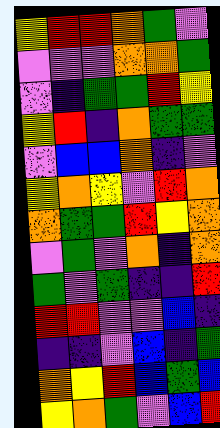[["yellow", "red", "red", "orange", "green", "violet"], ["violet", "violet", "violet", "orange", "orange", "green"], ["violet", "indigo", "green", "green", "red", "yellow"], ["yellow", "red", "indigo", "orange", "green", "green"], ["violet", "blue", "blue", "orange", "indigo", "violet"], ["yellow", "orange", "yellow", "violet", "red", "orange"], ["orange", "green", "green", "red", "yellow", "orange"], ["violet", "green", "violet", "orange", "indigo", "orange"], ["green", "violet", "green", "indigo", "indigo", "red"], ["red", "red", "violet", "violet", "blue", "indigo"], ["indigo", "indigo", "violet", "blue", "indigo", "green"], ["orange", "yellow", "red", "blue", "green", "blue"], ["yellow", "orange", "green", "violet", "blue", "red"]]